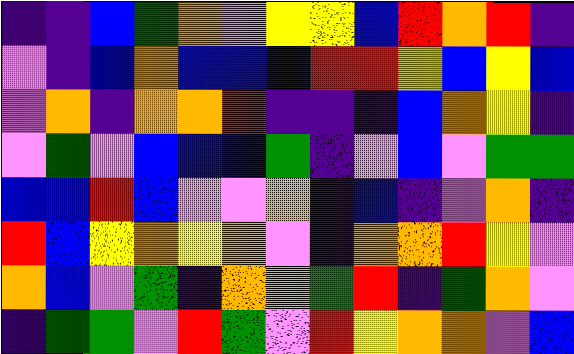[["indigo", "indigo", "blue", "green", "orange", "violet", "yellow", "yellow", "blue", "red", "orange", "red", "indigo"], ["violet", "indigo", "blue", "orange", "blue", "blue", "blue", "red", "red", "yellow", "blue", "yellow", "blue"], ["violet", "orange", "indigo", "orange", "orange", "red", "indigo", "indigo", "indigo", "blue", "orange", "yellow", "indigo"], ["violet", "green", "violet", "blue", "blue", "blue", "green", "indigo", "violet", "blue", "violet", "green", "green"], ["blue", "blue", "red", "blue", "violet", "violet", "orange", "indigo", "blue", "indigo", "violet", "orange", "indigo"], ["red", "blue", "yellow", "orange", "yellow", "orange", "violet", "indigo", "orange", "orange", "red", "yellow", "violet"], ["orange", "blue", "violet", "green", "indigo", "orange", "orange", "green", "red", "indigo", "green", "orange", "violet"], ["indigo", "green", "green", "violet", "red", "green", "violet", "red", "yellow", "orange", "orange", "violet", "blue"]]